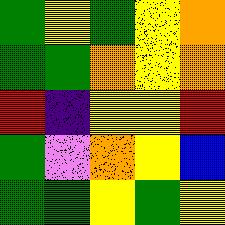[["green", "yellow", "green", "yellow", "orange"], ["green", "green", "orange", "yellow", "orange"], ["red", "indigo", "yellow", "yellow", "red"], ["green", "violet", "orange", "yellow", "blue"], ["green", "green", "yellow", "green", "yellow"]]